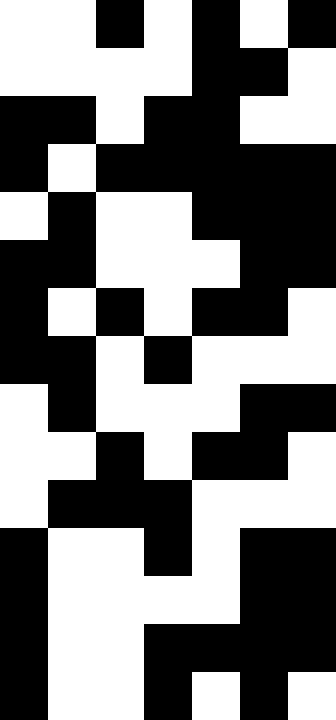[["white", "white", "black", "white", "black", "white", "black"], ["white", "white", "white", "white", "black", "black", "white"], ["black", "black", "white", "black", "black", "white", "white"], ["black", "white", "black", "black", "black", "black", "black"], ["white", "black", "white", "white", "black", "black", "black"], ["black", "black", "white", "white", "white", "black", "black"], ["black", "white", "black", "white", "black", "black", "white"], ["black", "black", "white", "black", "white", "white", "white"], ["white", "black", "white", "white", "white", "black", "black"], ["white", "white", "black", "white", "black", "black", "white"], ["white", "black", "black", "black", "white", "white", "white"], ["black", "white", "white", "black", "white", "black", "black"], ["black", "white", "white", "white", "white", "black", "black"], ["black", "white", "white", "black", "black", "black", "black"], ["black", "white", "white", "black", "white", "black", "white"]]